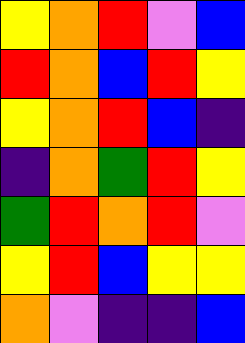[["yellow", "orange", "red", "violet", "blue"], ["red", "orange", "blue", "red", "yellow"], ["yellow", "orange", "red", "blue", "indigo"], ["indigo", "orange", "green", "red", "yellow"], ["green", "red", "orange", "red", "violet"], ["yellow", "red", "blue", "yellow", "yellow"], ["orange", "violet", "indigo", "indigo", "blue"]]